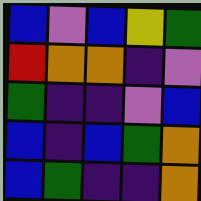[["blue", "violet", "blue", "yellow", "green"], ["red", "orange", "orange", "indigo", "violet"], ["green", "indigo", "indigo", "violet", "blue"], ["blue", "indigo", "blue", "green", "orange"], ["blue", "green", "indigo", "indigo", "orange"]]